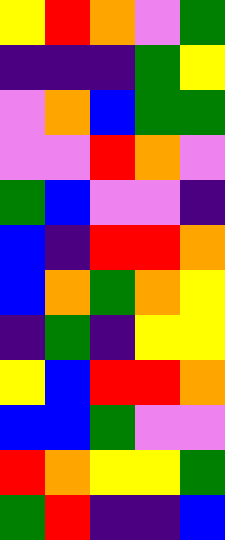[["yellow", "red", "orange", "violet", "green"], ["indigo", "indigo", "indigo", "green", "yellow"], ["violet", "orange", "blue", "green", "green"], ["violet", "violet", "red", "orange", "violet"], ["green", "blue", "violet", "violet", "indigo"], ["blue", "indigo", "red", "red", "orange"], ["blue", "orange", "green", "orange", "yellow"], ["indigo", "green", "indigo", "yellow", "yellow"], ["yellow", "blue", "red", "red", "orange"], ["blue", "blue", "green", "violet", "violet"], ["red", "orange", "yellow", "yellow", "green"], ["green", "red", "indigo", "indigo", "blue"]]